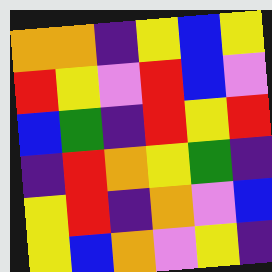[["orange", "orange", "indigo", "yellow", "blue", "yellow"], ["red", "yellow", "violet", "red", "blue", "violet"], ["blue", "green", "indigo", "red", "yellow", "red"], ["indigo", "red", "orange", "yellow", "green", "indigo"], ["yellow", "red", "indigo", "orange", "violet", "blue"], ["yellow", "blue", "orange", "violet", "yellow", "indigo"]]